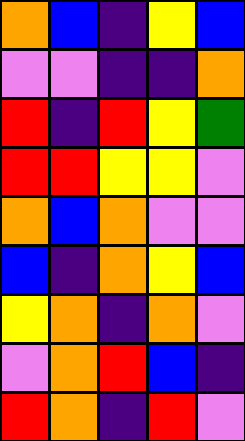[["orange", "blue", "indigo", "yellow", "blue"], ["violet", "violet", "indigo", "indigo", "orange"], ["red", "indigo", "red", "yellow", "green"], ["red", "red", "yellow", "yellow", "violet"], ["orange", "blue", "orange", "violet", "violet"], ["blue", "indigo", "orange", "yellow", "blue"], ["yellow", "orange", "indigo", "orange", "violet"], ["violet", "orange", "red", "blue", "indigo"], ["red", "orange", "indigo", "red", "violet"]]